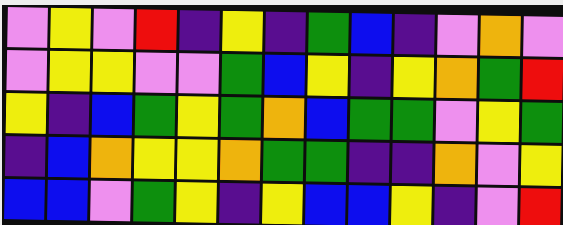[["violet", "yellow", "violet", "red", "indigo", "yellow", "indigo", "green", "blue", "indigo", "violet", "orange", "violet"], ["violet", "yellow", "yellow", "violet", "violet", "green", "blue", "yellow", "indigo", "yellow", "orange", "green", "red"], ["yellow", "indigo", "blue", "green", "yellow", "green", "orange", "blue", "green", "green", "violet", "yellow", "green"], ["indigo", "blue", "orange", "yellow", "yellow", "orange", "green", "green", "indigo", "indigo", "orange", "violet", "yellow"], ["blue", "blue", "violet", "green", "yellow", "indigo", "yellow", "blue", "blue", "yellow", "indigo", "violet", "red"]]